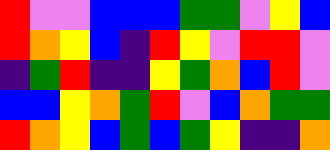[["red", "violet", "violet", "blue", "blue", "blue", "green", "green", "violet", "yellow", "blue"], ["red", "orange", "yellow", "blue", "indigo", "red", "yellow", "violet", "red", "red", "violet"], ["indigo", "green", "red", "indigo", "indigo", "yellow", "green", "orange", "blue", "red", "violet"], ["blue", "blue", "yellow", "orange", "green", "red", "violet", "blue", "orange", "green", "green"], ["red", "orange", "yellow", "blue", "green", "blue", "green", "yellow", "indigo", "indigo", "orange"]]